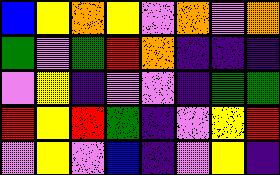[["blue", "yellow", "orange", "yellow", "violet", "orange", "violet", "orange"], ["green", "violet", "green", "red", "orange", "indigo", "indigo", "indigo"], ["violet", "yellow", "indigo", "violet", "violet", "indigo", "green", "green"], ["red", "yellow", "red", "green", "indigo", "violet", "yellow", "red"], ["violet", "yellow", "violet", "blue", "indigo", "violet", "yellow", "indigo"]]